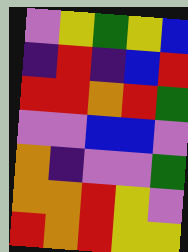[["violet", "yellow", "green", "yellow", "blue"], ["indigo", "red", "indigo", "blue", "red"], ["red", "red", "orange", "red", "green"], ["violet", "violet", "blue", "blue", "violet"], ["orange", "indigo", "violet", "violet", "green"], ["orange", "orange", "red", "yellow", "violet"], ["red", "orange", "red", "yellow", "yellow"]]